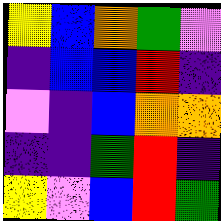[["yellow", "blue", "orange", "green", "violet"], ["indigo", "blue", "blue", "red", "indigo"], ["violet", "indigo", "blue", "orange", "orange"], ["indigo", "indigo", "green", "red", "indigo"], ["yellow", "violet", "blue", "red", "green"]]